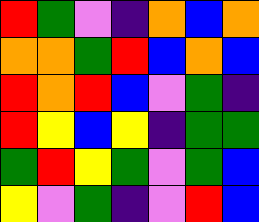[["red", "green", "violet", "indigo", "orange", "blue", "orange"], ["orange", "orange", "green", "red", "blue", "orange", "blue"], ["red", "orange", "red", "blue", "violet", "green", "indigo"], ["red", "yellow", "blue", "yellow", "indigo", "green", "green"], ["green", "red", "yellow", "green", "violet", "green", "blue"], ["yellow", "violet", "green", "indigo", "violet", "red", "blue"]]